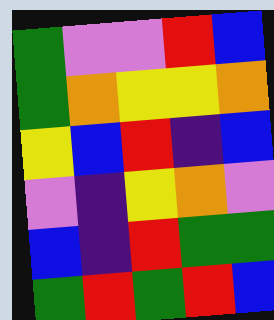[["green", "violet", "violet", "red", "blue"], ["green", "orange", "yellow", "yellow", "orange"], ["yellow", "blue", "red", "indigo", "blue"], ["violet", "indigo", "yellow", "orange", "violet"], ["blue", "indigo", "red", "green", "green"], ["green", "red", "green", "red", "blue"]]